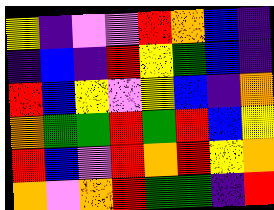[["yellow", "indigo", "violet", "violet", "red", "orange", "blue", "indigo"], ["indigo", "blue", "indigo", "red", "yellow", "green", "blue", "indigo"], ["red", "blue", "yellow", "violet", "yellow", "blue", "indigo", "orange"], ["orange", "green", "green", "red", "green", "red", "blue", "yellow"], ["red", "blue", "violet", "red", "orange", "red", "yellow", "orange"], ["orange", "violet", "orange", "red", "green", "green", "indigo", "red"]]